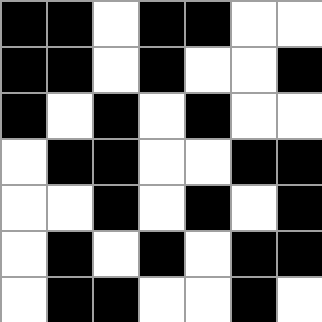[["black", "black", "white", "black", "black", "white", "white"], ["black", "black", "white", "black", "white", "white", "black"], ["black", "white", "black", "white", "black", "white", "white"], ["white", "black", "black", "white", "white", "black", "black"], ["white", "white", "black", "white", "black", "white", "black"], ["white", "black", "white", "black", "white", "black", "black"], ["white", "black", "black", "white", "white", "black", "white"]]